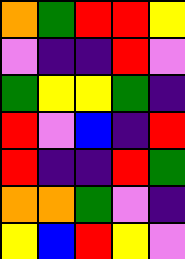[["orange", "green", "red", "red", "yellow"], ["violet", "indigo", "indigo", "red", "violet"], ["green", "yellow", "yellow", "green", "indigo"], ["red", "violet", "blue", "indigo", "red"], ["red", "indigo", "indigo", "red", "green"], ["orange", "orange", "green", "violet", "indigo"], ["yellow", "blue", "red", "yellow", "violet"]]